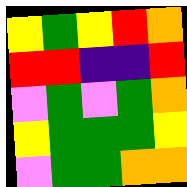[["yellow", "green", "yellow", "red", "orange"], ["red", "red", "indigo", "indigo", "red"], ["violet", "green", "violet", "green", "orange"], ["yellow", "green", "green", "green", "yellow"], ["violet", "green", "green", "orange", "orange"]]